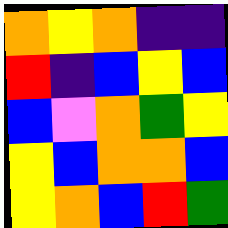[["orange", "yellow", "orange", "indigo", "indigo"], ["red", "indigo", "blue", "yellow", "blue"], ["blue", "violet", "orange", "green", "yellow"], ["yellow", "blue", "orange", "orange", "blue"], ["yellow", "orange", "blue", "red", "green"]]